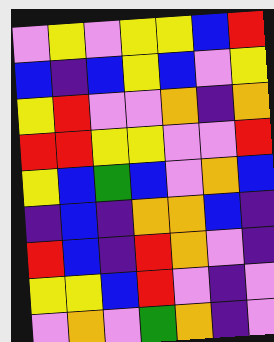[["violet", "yellow", "violet", "yellow", "yellow", "blue", "red"], ["blue", "indigo", "blue", "yellow", "blue", "violet", "yellow"], ["yellow", "red", "violet", "violet", "orange", "indigo", "orange"], ["red", "red", "yellow", "yellow", "violet", "violet", "red"], ["yellow", "blue", "green", "blue", "violet", "orange", "blue"], ["indigo", "blue", "indigo", "orange", "orange", "blue", "indigo"], ["red", "blue", "indigo", "red", "orange", "violet", "indigo"], ["yellow", "yellow", "blue", "red", "violet", "indigo", "violet"], ["violet", "orange", "violet", "green", "orange", "indigo", "violet"]]